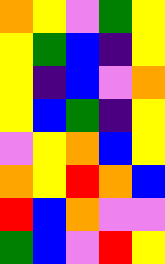[["orange", "yellow", "violet", "green", "yellow"], ["yellow", "green", "blue", "indigo", "yellow"], ["yellow", "indigo", "blue", "violet", "orange"], ["yellow", "blue", "green", "indigo", "yellow"], ["violet", "yellow", "orange", "blue", "yellow"], ["orange", "yellow", "red", "orange", "blue"], ["red", "blue", "orange", "violet", "violet"], ["green", "blue", "violet", "red", "yellow"]]